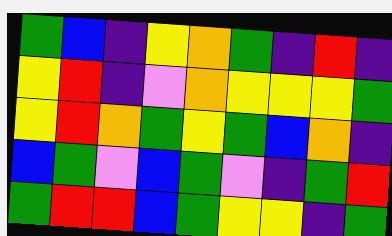[["green", "blue", "indigo", "yellow", "orange", "green", "indigo", "red", "indigo"], ["yellow", "red", "indigo", "violet", "orange", "yellow", "yellow", "yellow", "green"], ["yellow", "red", "orange", "green", "yellow", "green", "blue", "orange", "indigo"], ["blue", "green", "violet", "blue", "green", "violet", "indigo", "green", "red"], ["green", "red", "red", "blue", "green", "yellow", "yellow", "indigo", "green"]]